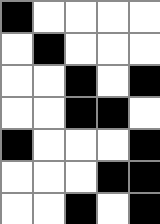[["black", "white", "white", "white", "white"], ["white", "black", "white", "white", "white"], ["white", "white", "black", "white", "black"], ["white", "white", "black", "black", "white"], ["black", "white", "white", "white", "black"], ["white", "white", "white", "black", "black"], ["white", "white", "black", "white", "black"]]